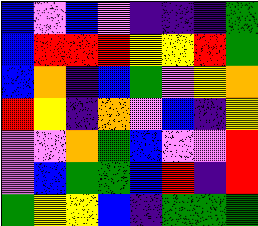[["blue", "violet", "blue", "violet", "indigo", "indigo", "indigo", "green"], ["blue", "red", "red", "red", "yellow", "yellow", "red", "green"], ["blue", "orange", "indigo", "blue", "green", "violet", "yellow", "orange"], ["red", "yellow", "indigo", "orange", "violet", "blue", "indigo", "yellow"], ["violet", "violet", "orange", "green", "blue", "violet", "violet", "red"], ["violet", "blue", "green", "green", "blue", "red", "indigo", "red"], ["green", "yellow", "yellow", "blue", "indigo", "green", "green", "green"]]